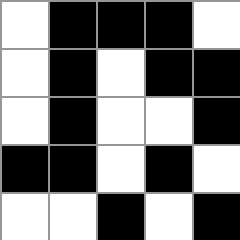[["white", "black", "black", "black", "white"], ["white", "black", "white", "black", "black"], ["white", "black", "white", "white", "black"], ["black", "black", "white", "black", "white"], ["white", "white", "black", "white", "black"]]